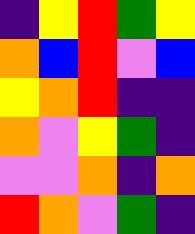[["indigo", "yellow", "red", "green", "yellow"], ["orange", "blue", "red", "violet", "blue"], ["yellow", "orange", "red", "indigo", "indigo"], ["orange", "violet", "yellow", "green", "indigo"], ["violet", "violet", "orange", "indigo", "orange"], ["red", "orange", "violet", "green", "indigo"]]